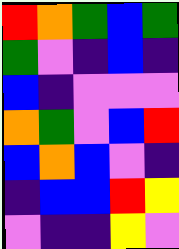[["red", "orange", "green", "blue", "green"], ["green", "violet", "indigo", "blue", "indigo"], ["blue", "indigo", "violet", "violet", "violet"], ["orange", "green", "violet", "blue", "red"], ["blue", "orange", "blue", "violet", "indigo"], ["indigo", "blue", "blue", "red", "yellow"], ["violet", "indigo", "indigo", "yellow", "violet"]]